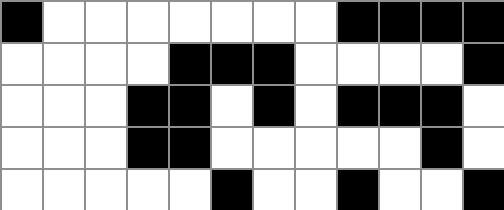[["black", "white", "white", "white", "white", "white", "white", "white", "black", "black", "black", "black"], ["white", "white", "white", "white", "black", "black", "black", "white", "white", "white", "white", "black"], ["white", "white", "white", "black", "black", "white", "black", "white", "black", "black", "black", "white"], ["white", "white", "white", "black", "black", "white", "white", "white", "white", "white", "black", "white"], ["white", "white", "white", "white", "white", "black", "white", "white", "black", "white", "white", "black"]]